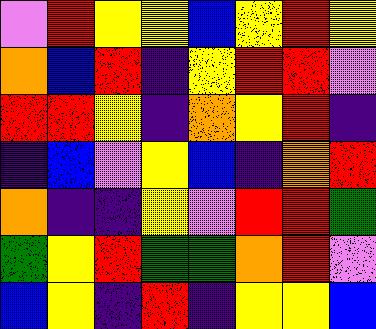[["violet", "red", "yellow", "yellow", "blue", "yellow", "red", "yellow"], ["orange", "blue", "red", "indigo", "yellow", "red", "red", "violet"], ["red", "red", "yellow", "indigo", "orange", "yellow", "red", "indigo"], ["indigo", "blue", "violet", "yellow", "blue", "indigo", "orange", "red"], ["orange", "indigo", "indigo", "yellow", "violet", "red", "red", "green"], ["green", "yellow", "red", "green", "green", "orange", "red", "violet"], ["blue", "yellow", "indigo", "red", "indigo", "yellow", "yellow", "blue"]]